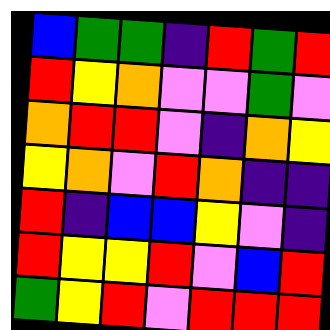[["blue", "green", "green", "indigo", "red", "green", "red"], ["red", "yellow", "orange", "violet", "violet", "green", "violet"], ["orange", "red", "red", "violet", "indigo", "orange", "yellow"], ["yellow", "orange", "violet", "red", "orange", "indigo", "indigo"], ["red", "indigo", "blue", "blue", "yellow", "violet", "indigo"], ["red", "yellow", "yellow", "red", "violet", "blue", "red"], ["green", "yellow", "red", "violet", "red", "red", "red"]]